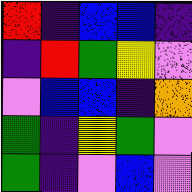[["red", "indigo", "blue", "blue", "indigo"], ["indigo", "red", "green", "yellow", "violet"], ["violet", "blue", "blue", "indigo", "orange"], ["green", "indigo", "yellow", "green", "violet"], ["green", "indigo", "violet", "blue", "violet"]]